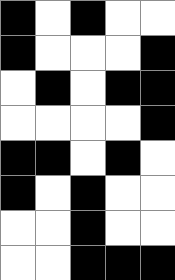[["black", "white", "black", "white", "white"], ["black", "white", "white", "white", "black"], ["white", "black", "white", "black", "black"], ["white", "white", "white", "white", "black"], ["black", "black", "white", "black", "white"], ["black", "white", "black", "white", "white"], ["white", "white", "black", "white", "white"], ["white", "white", "black", "black", "black"]]